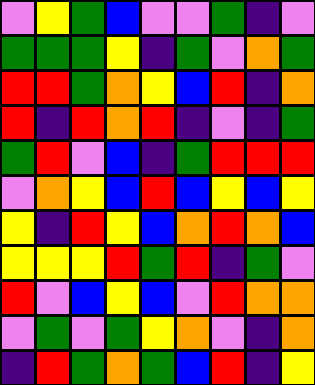[["violet", "yellow", "green", "blue", "violet", "violet", "green", "indigo", "violet"], ["green", "green", "green", "yellow", "indigo", "green", "violet", "orange", "green"], ["red", "red", "green", "orange", "yellow", "blue", "red", "indigo", "orange"], ["red", "indigo", "red", "orange", "red", "indigo", "violet", "indigo", "green"], ["green", "red", "violet", "blue", "indigo", "green", "red", "red", "red"], ["violet", "orange", "yellow", "blue", "red", "blue", "yellow", "blue", "yellow"], ["yellow", "indigo", "red", "yellow", "blue", "orange", "red", "orange", "blue"], ["yellow", "yellow", "yellow", "red", "green", "red", "indigo", "green", "violet"], ["red", "violet", "blue", "yellow", "blue", "violet", "red", "orange", "orange"], ["violet", "green", "violet", "green", "yellow", "orange", "violet", "indigo", "orange"], ["indigo", "red", "green", "orange", "green", "blue", "red", "indigo", "yellow"]]